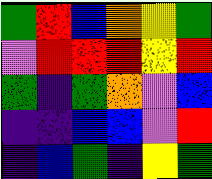[["green", "red", "blue", "orange", "yellow", "green"], ["violet", "red", "red", "red", "yellow", "red"], ["green", "indigo", "green", "orange", "violet", "blue"], ["indigo", "indigo", "blue", "blue", "violet", "red"], ["indigo", "blue", "green", "indigo", "yellow", "green"]]